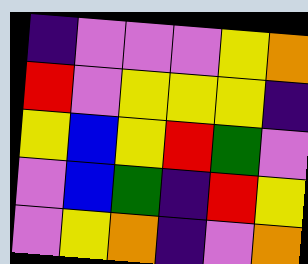[["indigo", "violet", "violet", "violet", "yellow", "orange"], ["red", "violet", "yellow", "yellow", "yellow", "indigo"], ["yellow", "blue", "yellow", "red", "green", "violet"], ["violet", "blue", "green", "indigo", "red", "yellow"], ["violet", "yellow", "orange", "indigo", "violet", "orange"]]